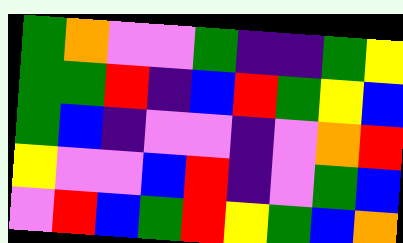[["green", "orange", "violet", "violet", "green", "indigo", "indigo", "green", "yellow"], ["green", "green", "red", "indigo", "blue", "red", "green", "yellow", "blue"], ["green", "blue", "indigo", "violet", "violet", "indigo", "violet", "orange", "red"], ["yellow", "violet", "violet", "blue", "red", "indigo", "violet", "green", "blue"], ["violet", "red", "blue", "green", "red", "yellow", "green", "blue", "orange"]]